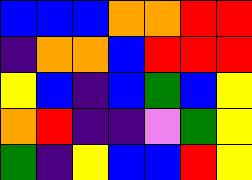[["blue", "blue", "blue", "orange", "orange", "red", "red"], ["indigo", "orange", "orange", "blue", "red", "red", "red"], ["yellow", "blue", "indigo", "blue", "green", "blue", "yellow"], ["orange", "red", "indigo", "indigo", "violet", "green", "yellow"], ["green", "indigo", "yellow", "blue", "blue", "red", "yellow"]]